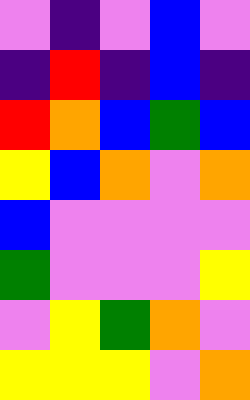[["violet", "indigo", "violet", "blue", "violet"], ["indigo", "red", "indigo", "blue", "indigo"], ["red", "orange", "blue", "green", "blue"], ["yellow", "blue", "orange", "violet", "orange"], ["blue", "violet", "violet", "violet", "violet"], ["green", "violet", "violet", "violet", "yellow"], ["violet", "yellow", "green", "orange", "violet"], ["yellow", "yellow", "yellow", "violet", "orange"]]